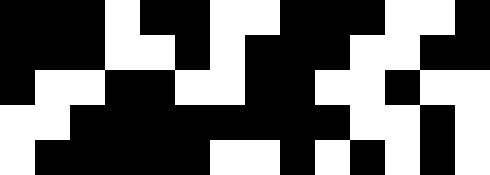[["black", "black", "black", "white", "black", "black", "white", "white", "black", "black", "black", "white", "white", "black"], ["black", "black", "black", "white", "white", "black", "white", "black", "black", "black", "white", "white", "black", "black"], ["black", "white", "white", "black", "black", "white", "white", "black", "black", "white", "white", "black", "white", "white"], ["white", "white", "black", "black", "black", "black", "black", "black", "black", "black", "white", "white", "black", "white"], ["white", "black", "black", "black", "black", "black", "white", "white", "black", "white", "black", "white", "black", "white"]]